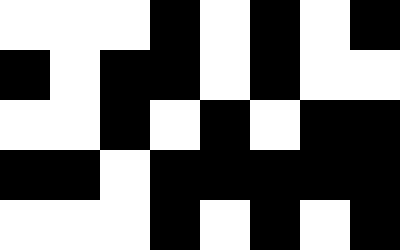[["white", "white", "white", "black", "white", "black", "white", "black"], ["black", "white", "black", "black", "white", "black", "white", "white"], ["white", "white", "black", "white", "black", "white", "black", "black"], ["black", "black", "white", "black", "black", "black", "black", "black"], ["white", "white", "white", "black", "white", "black", "white", "black"]]